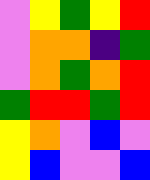[["violet", "yellow", "green", "yellow", "red"], ["violet", "orange", "orange", "indigo", "green"], ["violet", "orange", "green", "orange", "red"], ["green", "red", "red", "green", "red"], ["yellow", "orange", "violet", "blue", "violet"], ["yellow", "blue", "violet", "violet", "blue"]]